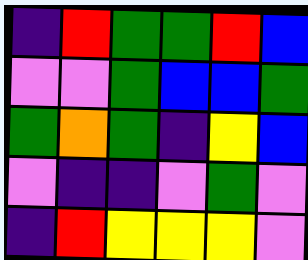[["indigo", "red", "green", "green", "red", "blue"], ["violet", "violet", "green", "blue", "blue", "green"], ["green", "orange", "green", "indigo", "yellow", "blue"], ["violet", "indigo", "indigo", "violet", "green", "violet"], ["indigo", "red", "yellow", "yellow", "yellow", "violet"]]